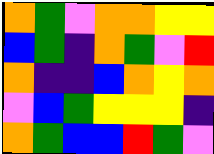[["orange", "green", "violet", "orange", "orange", "yellow", "yellow"], ["blue", "green", "indigo", "orange", "green", "violet", "red"], ["orange", "indigo", "indigo", "blue", "orange", "yellow", "orange"], ["violet", "blue", "green", "yellow", "yellow", "yellow", "indigo"], ["orange", "green", "blue", "blue", "red", "green", "violet"]]